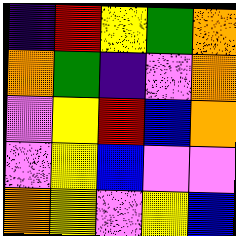[["indigo", "red", "yellow", "green", "orange"], ["orange", "green", "indigo", "violet", "orange"], ["violet", "yellow", "red", "blue", "orange"], ["violet", "yellow", "blue", "violet", "violet"], ["orange", "yellow", "violet", "yellow", "blue"]]